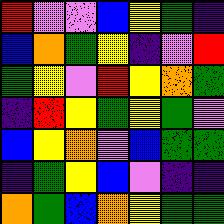[["red", "violet", "violet", "blue", "yellow", "green", "indigo"], ["blue", "orange", "green", "yellow", "indigo", "violet", "red"], ["green", "yellow", "violet", "red", "yellow", "orange", "green"], ["indigo", "red", "yellow", "green", "yellow", "green", "violet"], ["blue", "yellow", "orange", "violet", "blue", "green", "green"], ["indigo", "green", "yellow", "blue", "violet", "indigo", "indigo"], ["orange", "green", "blue", "orange", "yellow", "green", "green"]]